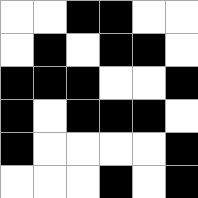[["white", "white", "black", "black", "white", "white"], ["white", "black", "white", "black", "black", "white"], ["black", "black", "black", "white", "white", "black"], ["black", "white", "black", "black", "black", "white"], ["black", "white", "white", "white", "white", "black"], ["white", "white", "white", "black", "white", "black"]]